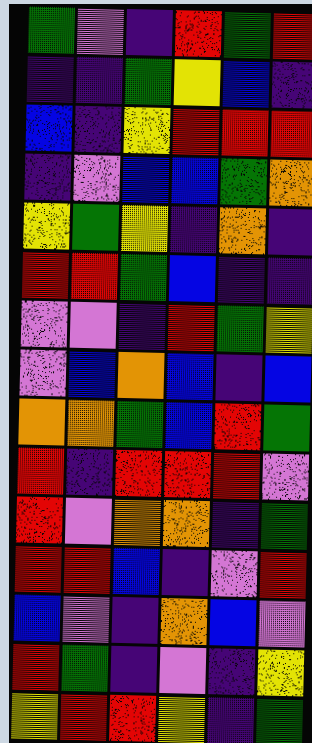[["green", "violet", "indigo", "red", "green", "red"], ["indigo", "indigo", "green", "yellow", "blue", "indigo"], ["blue", "indigo", "yellow", "red", "red", "red"], ["indigo", "violet", "blue", "blue", "green", "orange"], ["yellow", "green", "yellow", "indigo", "orange", "indigo"], ["red", "red", "green", "blue", "indigo", "indigo"], ["violet", "violet", "indigo", "red", "green", "yellow"], ["violet", "blue", "orange", "blue", "indigo", "blue"], ["orange", "orange", "green", "blue", "red", "green"], ["red", "indigo", "red", "red", "red", "violet"], ["red", "violet", "orange", "orange", "indigo", "green"], ["red", "red", "blue", "indigo", "violet", "red"], ["blue", "violet", "indigo", "orange", "blue", "violet"], ["red", "green", "indigo", "violet", "indigo", "yellow"], ["yellow", "red", "red", "yellow", "indigo", "green"]]